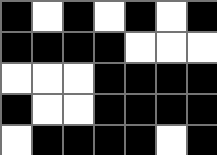[["black", "white", "black", "white", "black", "white", "black"], ["black", "black", "black", "black", "white", "white", "white"], ["white", "white", "white", "black", "black", "black", "black"], ["black", "white", "white", "black", "black", "black", "black"], ["white", "black", "black", "black", "black", "white", "black"]]